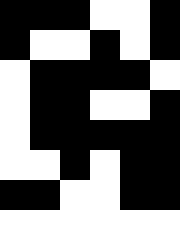[["black", "black", "black", "white", "white", "black"], ["black", "white", "white", "black", "white", "black"], ["white", "black", "black", "black", "black", "white"], ["white", "black", "black", "white", "white", "black"], ["white", "black", "black", "black", "black", "black"], ["white", "white", "black", "white", "black", "black"], ["black", "black", "white", "white", "black", "black"], ["white", "white", "white", "white", "white", "white"]]